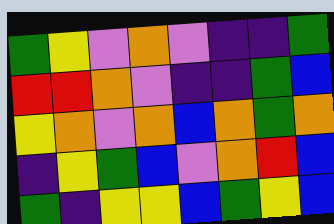[["green", "yellow", "violet", "orange", "violet", "indigo", "indigo", "green"], ["red", "red", "orange", "violet", "indigo", "indigo", "green", "blue"], ["yellow", "orange", "violet", "orange", "blue", "orange", "green", "orange"], ["indigo", "yellow", "green", "blue", "violet", "orange", "red", "blue"], ["green", "indigo", "yellow", "yellow", "blue", "green", "yellow", "blue"]]